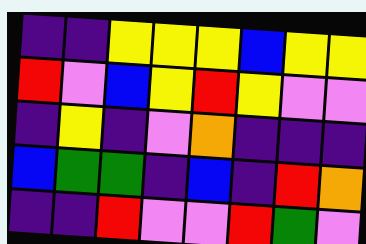[["indigo", "indigo", "yellow", "yellow", "yellow", "blue", "yellow", "yellow"], ["red", "violet", "blue", "yellow", "red", "yellow", "violet", "violet"], ["indigo", "yellow", "indigo", "violet", "orange", "indigo", "indigo", "indigo"], ["blue", "green", "green", "indigo", "blue", "indigo", "red", "orange"], ["indigo", "indigo", "red", "violet", "violet", "red", "green", "violet"]]